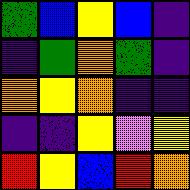[["green", "blue", "yellow", "blue", "indigo"], ["indigo", "green", "orange", "green", "indigo"], ["orange", "yellow", "orange", "indigo", "indigo"], ["indigo", "indigo", "yellow", "violet", "yellow"], ["red", "yellow", "blue", "red", "orange"]]